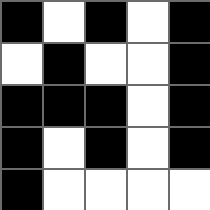[["black", "white", "black", "white", "black"], ["white", "black", "white", "white", "black"], ["black", "black", "black", "white", "black"], ["black", "white", "black", "white", "black"], ["black", "white", "white", "white", "white"]]